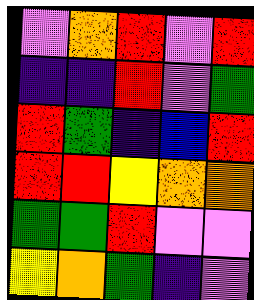[["violet", "orange", "red", "violet", "red"], ["indigo", "indigo", "red", "violet", "green"], ["red", "green", "indigo", "blue", "red"], ["red", "red", "yellow", "orange", "orange"], ["green", "green", "red", "violet", "violet"], ["yellow", "orange", "green", "indigo", "violet"]]